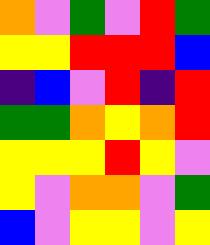[["orange", "violet", "green", "violet", "red", "green"], ["yellow", "yellow", "red", "red", "red", "blue"], ["indigo", "blue", "violet", "red", "indigo", "red"], ["green", "green", "orange", "yellow", "orange", "red"], ["yellow", "yellow", "yellow", "red", "yellow", "violet"], ["yellow", "violet", "orange", "orange", "violet", "green"], ["blue", "violet", "yellow", "yellow", "violet", "yellow"]]